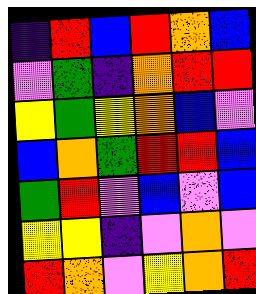[["indigo", "red", "blue", "red", "orange", "blue"], ["violet", "green", "indigo", "orange", "red", "red"], ["yellow", "green", "yellow", "orange", "blue", "violet"], ["blue", "orange", "green", "red", "red", "blue"], ["green", "red", "violet", "blue", "violet", "blue"], ["yellow", "yellow", "indigo", "violet", "orange", "violet"], ["red", "orange", "violet", "yellow", "orange", "red"]]